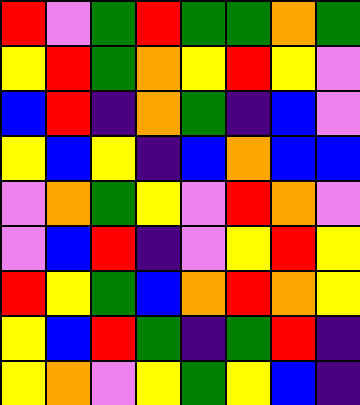[["red", "violet", "green", "red", "green", "green", "orange", "green"], ["yellow", "red", "green", "orange", "yellow", "red", "yellow", "violet"], ["blue", "red", "indigo", "orange", "green", "indigo", "blue", "violet"], ["yellow", "blue", "yellow", "indigo", "blue", "orange", "blue", "blue"], ["violet", "orange", "green", "yellow", "violet", "red", "orange", "violet"], ["violet", "blue", "red", "indigo", "violet", "yellow", "red", "yellow"], ["red", "yellow", "green", "blue", "orange", "red", "orange", "yellow"], ["yellow", "blue", "red", "green", "indigo", "green", "red", "indigo"], ["yellow", "orange", "violet", "yellow", "green", "yellow", "blue", "indigo"]]